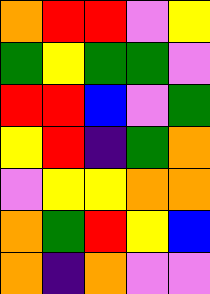[["orange", "red", "red", "violet", "yellow"], ["green", "yellow", "green", "green", "violet"], ["red", "red", "blue", "violet", "green"], ["yellow", "red", "indigo", "green", "orange"], ["violet", "yellow", "yellow", "orange", "orange"], ["orange", "green", "red", "yellow", "blue"], ["orange", "indigo", "orange", "violet", "violet"]]